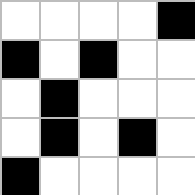[["white", "white", "white", "white", "black"], ["black", "white", "black", "white", "white"], ["white", "black", "white", "white", "white"], ["white", "black", "white", "black", "white"], ["black", "white", "white", "white", "white"]]